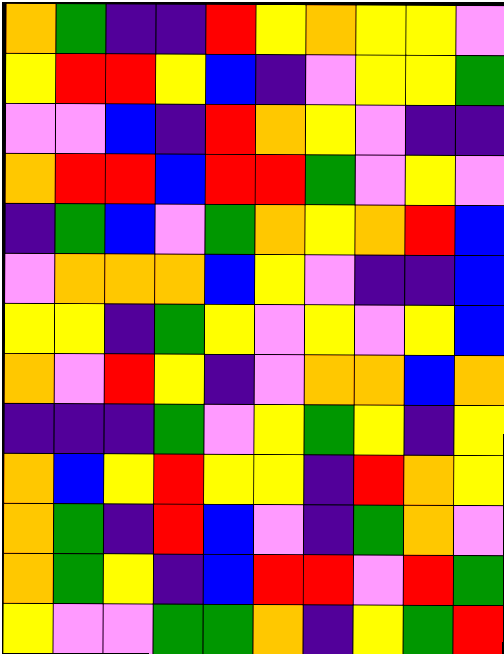[["orange", "green", "indigo", "indigo", "red", "yellow", "orange", "yellow", "yellow", "violet"], ["yellow", "red", "red", "yellow", "blue", "indigo", "violet", "yellow", "yellow", "green"], ["violet", "violet", "blue", "indigo", "red", "orange", "yellow", "violet", "indigo", "indigo"], ["orange", "red", "red", "blue", "red", "red", "green", "violet", "yellow", "violet"], ["indigo", "green", "blue", "violet", "green", "orange", "yellow", "orange", "red", "blue"], ["violet", "orange", "orange", "orange", "blue", "yellow", "violet", "indigo", "indigo", "blue"], ["yellow", "yellow", "indigo", "green", "yellow", "violet", "yellow", "violet", "yellow", "blue"], ["orange", "violet", "red", "yellow", "indigo", "violet", "orange", "orange", "blue", "orange"], ["indigo", "indigo", "indigo", "green", "violet", "yellow", "green", "yellow", "indigo", "yellow"], ["orange", "blue", "yellow", "red", "yellow", "yellow", "indigo", "red", "orange", "yellow"], ["orange", "green", "indigo", "red", "blue", "violet", "indigo", "green", "orange", "violet"], ["orange", "green", "yellow", "indigo", "blue", "red", "red", "violet", "red", "green"], ["yellow", "violet", "violet", "green", "green", "orange", "indigo", "yellow", "green", "red"]]